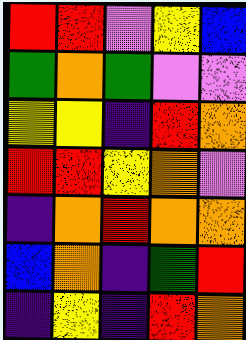[["red", "red", "violet", "yellow", "blue"], ["green", "orange", "green", "violet", "violet"], ["yellow", "yellow", "indigo", "red", "orange"], ["red", "red", "yellow", "orange", "violet"], ["indigo", "orange", "red", "orange", "orange"], ["blue", "orange", "indigo", "green", "red"], ["indigo", "yellow", "indigo", "red", "orange"]]